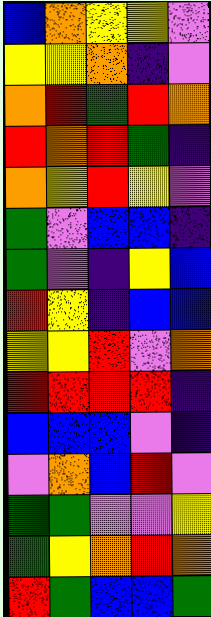[["blue", "orange", "yellow", "yellow", "violet"], ["yellow", "yellow", "orange", "indigo", "violet"], ["orange", "red", "green", "red", "orange"], ["red", "orange", "red", "green", "indigo"], ["orange", "yellow", "red", "yellow", "violet"], ["green", "violet", "blue", "blue", "indigo"], ["green", "violet", "indigo", "yellow", "blue"], ["red", "yellow", "indigo", "blue", "blue"], ["yellow", "yellow", "red", "violet", "orange"], ["red", "red", "red", "red", "indigo"], ["blue", "blue", "blue", "violet", "indigo"], ["violet", "orange", "blue", "red", "violet"], ["green", "green", "violet", "violet", "yellow"], ["green", "yellow", "orange", "red", "orange"], ["red", "green", "blue", "blue", "green"]]